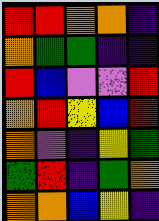[["red", "red", "orange", "orange", "indigo"], ["orange", "green", "green", "indigo", "indigo"], ["red", "blue", "violet", "violet", "red"], ["orange", "red", "yellow", "blue", "red"], ["orange", "violet", "indigo", "yellow", "green"], ["green", "red", "indigo", "green", "orange"], ["orange", "orange", "blue", "yellow", "indigo"]]